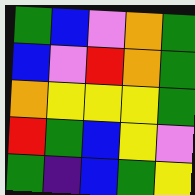[["green", "blue", "violet", "orange", "green"], ["blue", "violet", "red", "orange", "green"], ["orange", "yellow", "yellow", "yellow", "green"], ["red", "green", "blue", "yellow", "violet"], ["green", "indigo", "blue", "green", "yellow"]]